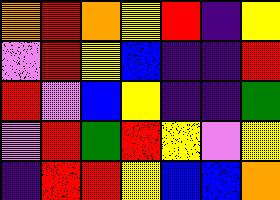[["orange", "red", "orange", "yellow", "red", "indigo", "yellow"], ["violet", "red", "yellow", "blue", "indigo", "indigo", "red"], ["red", "violet", "blue", "yellow", "indigo", "indigo", "green"], ["violet", "red", "green", "red", "yellow", "violet", "yellow"], ["indigo", "red", "red", "yellow", "blue", "blue", "orange"]]